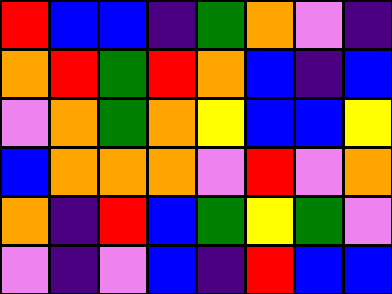[["red", "blue", "blue", "indigo", "green", "orange", "violet", "indigo"], ["orange", "red", "green", "red", "orange", "blue", "indigo", "blue"], ["violet", "orange", "green", "orange", "yellow", "blue", "blue", "yellow"], ["blue", "orange", "orange", "orange", "violet", "red", "violet", "orange"], ["orange", "indigo", "red", "blue", "green", "yellow", "green", "violet"], ["violet", "indigo", "violet", "blue", "indigo", "red", "blue", "blue"]]